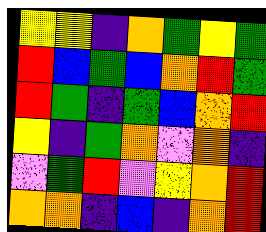[["yellow", "yellow", "indigo", "orange", "green", "yellow", "green"], ["red", "blue", "green", "blue", "orange", "red", "green"], ["red", "green", "indigo", "green", "blue", "orange", "red"], ["yellow", "indigo", "green", "orange", "violet", "orange", "indigo"], ["violet", "green", "red", "violet", "yellow", "orange", "red"], ["orange", "orange", "indigo", "blue", "indigo", "orange", "red"]]